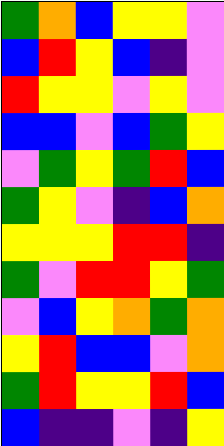[["green", "orange", "blue", "yellow", "yellow", "violet"], ["blue", "red", "yellow", "blue", "indigo", "violet"], ["red", "yellow", "yellow", "violet", "yellow", "violet"], ["blue", "blue", "violet", "blue", "green", "yellow"], ["violet", "green", "yellow", "green", "red", "blue"], ["green", "yellow", "violet", "indigo", "blue", "orange"], ["yellow", "yellow", "yellow", "red", "red", "indigo"], ["green", "violet", "red", "red", "yellow", "green"], ["violet", "blue", "yellow", "orange", "green", "orange"], ["yellow", "red", "blue", "blue", "violet", "orange"], ["green", "red", "yellow", "yellow", "red", "blue"], ["blue", "indigo", "indigo", "violet", "indigo", "yellow"]]